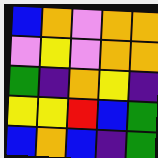[["blue", "orange", "violet", "orange", "orange"], ["violet", "yellow", "violet", "orange", "orange"], ["green", "indigo", "orange", "yellow", "indigo"], ["yellow", "yellow", "red", "blue", "green"], ["blue", "orange", "blue", "indigo", "green"]]